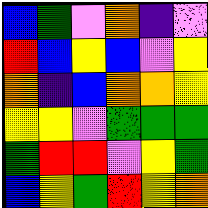[["blue", "green", "violet", "orange", "indigo", "violet"], ["red", "blue", "yellow", "blue", "violet", "yellow"], ["orange", "indigo", "blue", "orange", "orange", "yellow"], ["yellow", "yellow", "violet", "green", "green", "green"], ["green", "red", "red", "violet", "yellow", "green"], ["blue", "yellow", "green", "red", "yellow", "orange"]]